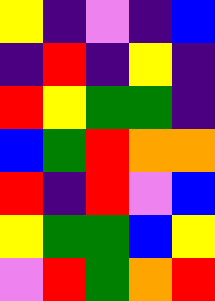[["yellow", "indigo", "violet", "indigo", "blue"], ["indigo", "red", "indigo", "yellow", "indigo"], ["red", "yellow", "green", "green", "indigo"], ["blue", "green", "red", "orange", "orange"], ["red", "indigo", "red", "violet", "blue"], ["yellow", "green", "green", "blue", "yellow"], ["violet", "red", "green", "orange", "red"]]